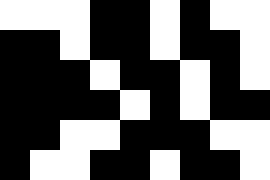[["white", "white", "white", "black", "black", "white", "black", "white", "white"], ["black", "black", "white", "black", "black", "white", "black", "black", "white"], ["black", "black", "black", "white", "black", "black", "white", "black", "white"], ["black", "black", "black", "black", "white", "black", "white", "black", "black"], ["black", "black", "white", "white", "black", "black", "black", "white", "white"], ["black", "white", "white", "black", "black", "white", "black", "black", "white"]]